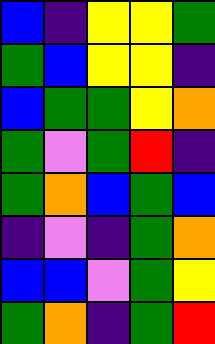[["blue", "indigo", "yellow", "yellow", "green"], ["green", "blue", "yellow", "yellow", "indigo"], ["blue", "green", "green", "yellow", "orange"], ["green", "violet", "green", "red", "indigo"], ["green", "orange", "blue", "green", "blue"], ["indigo", "violet", "indigo", "green", "orange"], ["blue", "blue", "violet", "green", "yellow"], ["green", "orange", "indigo", "green", "red"]]